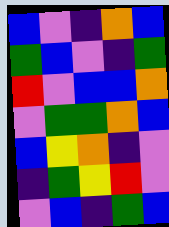[["blue", "violet", "indigo", "orange", "blue"], ["green", "blue", "violet", "indigo", "green"], ["red", "violet", "blue", "blue", "orange"], ["violet", "green", "green", "orange", "blue"], ["blue", "yellow", "orange", "indigo", "violet"], ["indigo", "green", "yellow", "red", "violet"], ["violet", "blue", "indigo", "green", "blue"]]